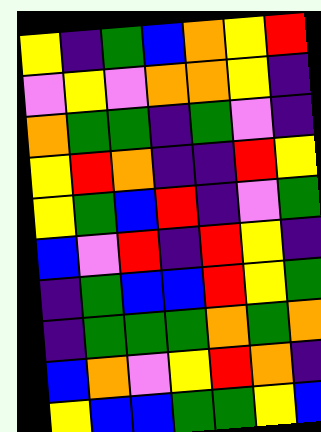[["yellow", "indigo", "green", "blue", "orange", "yellow", "red"], ["violet", "yellow", "violet", "orange", "orange", "yellow", "indigo"], ["orange", "green", "green", "indigo", "green", "violet", "indigo"], ["yellow", "red", "orange", "indigo", "indigo", "red", "yellow"], ["yellow", "green", "blue", "red", "indigo", "violet", "green"], ["blue", "violet", "red", "indigo", "red", "yellow", "indigo"], ["indigo", "green", "blue", "blue", "red", "yellow", "green"], ["indigo", "green", "green", "green", "orange", "green", "orange"], ["blue", "orange", "violet", "yellow", "red", "orange", "indigo"], ["yellow", "blue", "blue", "green", "green", "yellow", "blue"]]